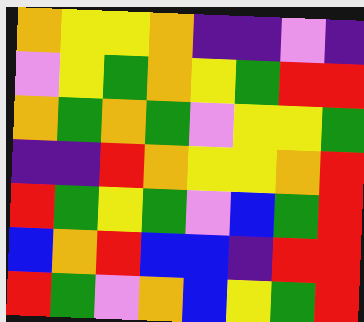[["orange", "yellow", "yellow", "orange", "indigo", "indigo", "violet", "indigo"], ["violet", "yellow", "green", "orange", "yellow", "green", "red", "red"], ["orange", "green", "orange", "green", "violet", "yellow", "yellow", "green"], ["indigo", "indigo", "red", "orange", "yellow", "yellow", "orange", "red"], ["red", "green", "yellow", "green", "violet", "blue", "green", "red"], ["blue", "orange", "red", "blue", "blue", "indigo", "red", "red"], ["red", "green", "violet", "orange", "blue", "yellow", "green", "red"]]